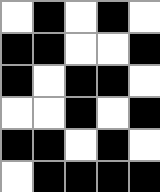[["white", "black", "white", "black", "white"], ["black", "black", "white", "white", "black"], ["black", "white", "black", "black", "white"], ["white", "white", "black", "white", "black"], ["black", "black", "white", "black", "white"], ["white", "black", "black", "black", "black"]]